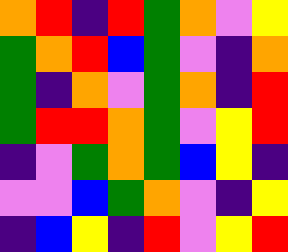[["orange", "red", "indigo", "red", "green", "orange", "violet", "yellow"], ["green", "orange", "red", "blue", "green", "violet", "indigo", "orange"], ["green", "indigo", "orange", "violet", "green", "orange", "indigo", "red"], ["green", "red", "red", "orange", "green", "violet", "yellow", "red"], ["indigo", "violet", "green", "orange", "green", "blue", "yellow", "indigo"], ["violet", "violet", "blue", "green", "orange", "violet", "indigo", "yellow"], ["indigo", "blue", "yellow", "indigo", "red", "violet", "yellow", "red"]]